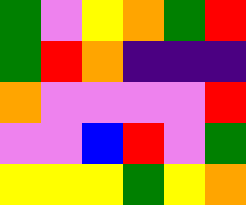[["green", "violet", "yellow", "orange", "green", "red"], ["green", "red", "orange", "indigo", "indigo", "indigo"], ["orange", "violet", "violet", "violet", "violet", "red"], ["violet", "violet", "blue", "red", "violet", "green"], ["yellow", "yellow", "yellow", "green", "yellow", "orange"]]